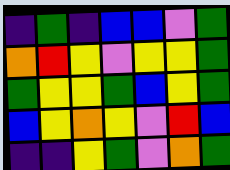[["indigo", "green", "indigo", "blue", "blue", "violet", "green"], ["orange", "red", "yellow", "violet", "yellow", "yellow", "green"], ["green", "yellow", "yellow", "green", "blue", "yellow", "green"], ["blue", "yellow", "orange", "yellow", "violet", "red", "blue"], ["indigo", "indigo", "yellow", "green", "violet", "orange", "green"]]